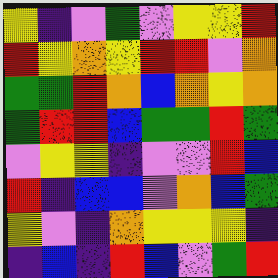[["yellow", "indigo", "violet", "green", "violet", "yellow", "yellow", "red"], ["red", "yellow", "orange", "yellow", "red", "red", "violet", "orange"], ["green", "green", "red", "orange", "blue", "orange", "yellow", "orange"], ["green", "red", "red", "blue", "green", "green", "red", "green"], ["violet", "yellow", "yellow", "indigo", "violet", "violet", "red", "blue"], ["red", "indigo", "blue", "blue", "violet", "orange", "blue", "green"], ["yellow", "violet", "indigo", "orange", "yellow", "yellow", "yellow", "indigo"], ["indigo", "blue", "indigo", "red", "blue", "violet", "green", "red"]]